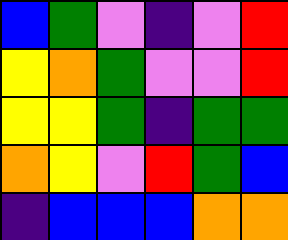[["blue", "green", "violet", "indigo", "violet", "red"], ["yellow", "orange", "green", "violet", "violet", "red"], ["yellow", "yellow", "green", "indigo", "green", "green"], ["orange", "yellow", "violet", "red", "green", "blue"], ["indigo", "blue", "blue", "blue", "orange", "orange"]]